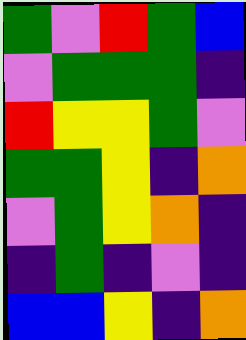[["green", "violet", "red", "green", "blue"], ["violet", "green", "green", "green", "indigo"], ["red", "yellow", "yellow", "green", "violet"], ["green", "green", "yellow", "indigo", "orange"], ["violet", "green", "yellow", "orange", "indigo"], ["indigo", "green", "indigo", "violet", "indigo"], ["blue", "blue", "yellow", "indigo", "orange"]]